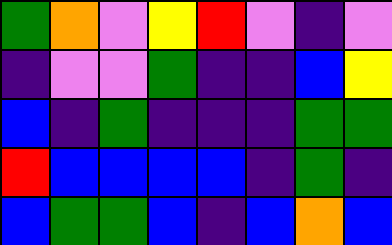[["green", "orange", "violet", "yellow", "red", "violet", "indigo", "violet"], ["indigo", "violet", "violet", "green", "indigo", "indigo", "blue", "yellow"], ["blue", "indigo", "green", "indigo", "indigo", "indigo", "green", "green"], ["red", "blue", "blue", "blue", "blue", "indigo", "green", "indigo"], ["blue", "green", "green", "blue", "indigo", "blue", "orange", "blue"]]